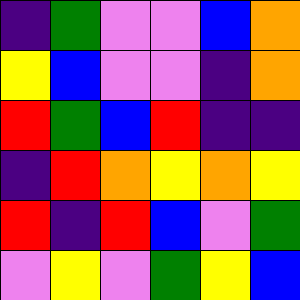[["indigo", "green", "violet", "violet", "blue", "orange"], ["yellow", "blue", "violet", "violet", "indigo", "orange"], ["red", "green", "blue", "red", "indigo", "indigo"], ["indigo", "red", "orange", "yellow", "orange", "yellow"], ["red", "indigo", "red", "blue", "violet", "green"], ["violet", "yellow", "violet", "green", "yellow", "blue"]]